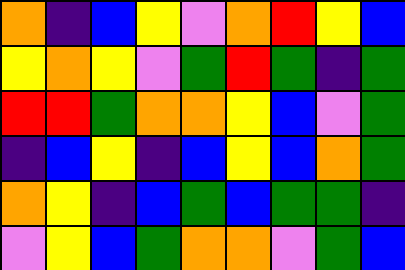[["orange", "indigo", "blue", "yellow", "violet", "orange", "red", "yellow", "blue"], ["yellow", "orange", "yellow", "violet", "green", "red", "green", "indigo", "green"], ["red", "red", "green", "orange", "orange", "yellow", "blue", "violet", "green"], ["indigo", "blue", "yellow", "indigo", "blue", "yellow", "blue", "orange", "green"], ["orange", "yellow", "indigo", "blue", "green", "blue", "green", "green", "indigo"], ["violet", "yellow", "blue", "green", "orange", "orange", "violet", "green", "blue"]]